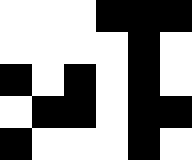[["white", "white", "white", "black", "black", "black"], ["white", "white", "white", "white", "black", "white"], ["black", "white", "black", "white", "black", "white"], ["white", "black", "black", "white", "black", "black"], ["black", "white", "white", "white", "black", "white"]]